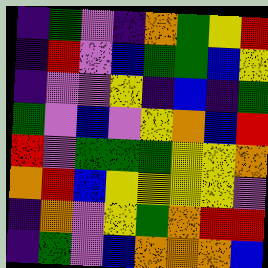[["indigo", "green", "violet", "indigo", "orange", "green", "yellow", "red"], ["indigo", "red", "violet", "blue", "green", "green", "blue", "yellow"], ["indigo", "violet", "violet", "yellow", "indigo", "blue", "indigo", "green"], ["green", "violet", "blue", "violet", "yellow", "orange", "blue", "red"], ["red", "violet", "green", "green", "green", "yellow", "yellow", "orange"], ["orange", "red", "blue", "yellow", "yellow", "yellow", "yellow", "violet"], ["indigo", "orange", "violet", "yellow", "green", "orange", "red", "red"], ["indigo", "green", "violet", "blue", "orange", "orange", "orange", "blue"]]